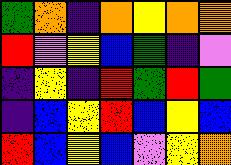[["green", "orange", "indigo", "orange", "yellow", "orange", "orange"], ["red", "violet", "yellow", "blue", "green", "indigo", "violet"], ["indigo", "yellow", "indigo", "red", "green", "red", "green"], ["indigo", "blue", "yellow", "red", "blue", "yellow", "blue"], ["red", "blue", "yellow", "blue", "violet", "yellow", "orange"]]